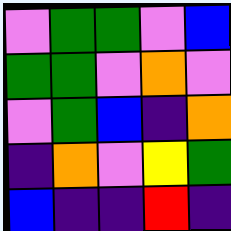[["violet", "green", "green", "violet", "blue"], ["green", "green", "violet", "orange", "violet"], ["violet", "green", "blue", "indigo", "orange"], ["indigo", "orange", "violet", "yellow", "green"], ["blue", "indigo", "indigo", "red", "indigo"]]